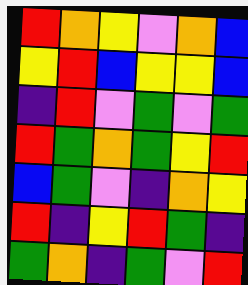[["red", "orange", "yellow", "violet", "orange", "blue"], ["yellow", "red", "blue", "yellow", "yellow", "blue"], ["indigo", "red", "violet", "green", "violet", "green"], ["red", "green", "orange", "green", "yellow", "red"], ["blue", "green", "violet", "indigo", "orange", "yellow"], ["red", "indigo", "yellow", "red", "green", "indigo"], ["green", "orange", "indigo", "green", "violet", "red"]]